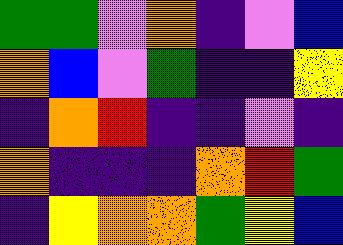[["green", "green", "violet", "orange", "indigo", "violet", "blue"], ["orange", "blue", "violet", "green", "indigo", "indigo", "yellow"], ["indigo", "orange", "red", "indigo", "indigo", "violet", "indigo"], ["orange", "indigo", "indigo", "indigo", "orange", "red", "green"], ["indigo", "yellow", "orange", "orange", "green", "yellow", "blue"]]